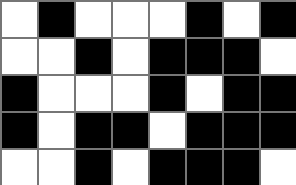[["white", "black", "white", "white", "white", "black", "white", "black"], ["white", "white", "black", "white", "black", "black", "black", "white"], ["black", "white", "white", "white", "black", "white", "black", "black"], ["black", "white", "black", "black", "white", "black", "black", "black"], ["white", "white", "black", "white", "black", "black", "black", "white"]]